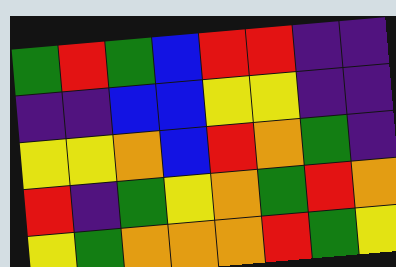[["green", "red", "green", "blue", "red", "red", "indigo", "indigo"], ["indigo", "indigo", "blue", "blue", "yellow", "yellow", "indigo", "indigo"], ["yellow", "yellow", "orange", "blue", "red", "orange", "green", "indigo"], ["red", "indigo", "green", "yellow", "orange", "green", "red", "orange"], ["yellow", "green", "orange", "orange", "orange", "red", "green", "yellow"]]